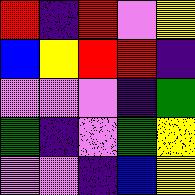[["red", "indigo", "red", "violet", "yellow"], ["blue", "yellow", "red", "red", "indigo"], ["violet", "violet", "violet", "indigo", "green"], ["green", "indigo", "violet", "green", "yellow"], ["violet", "violet", "indigo", "blue", "yellow"]]